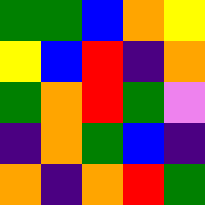[["green", "green", "blue", "orange", "yellow"], ["yellow", "blue", "red", "indigo", "orange"], ["green", "orange", "red", "green", "violet"], ["indigo", "orange", "green", "blue", "indigo"], ["orange", "indigo", "orange", "red", "green"]]